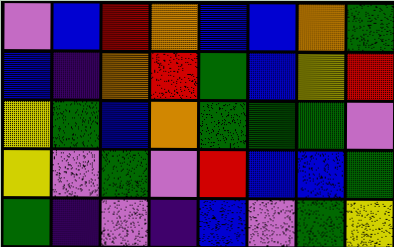[["violet", "blue", "red", "orange", "blue", "blue", "orange", "green"], ["blue", "indigo", "orange", "red", "green", "blue", "yellow", "red"], ["yellow", "green", "blue", "orange", "green", "green", "green", "violet"], ["yellow", "violet", "green", "violet", "red", "blue", "blue", "green"], ["green", "indigo", "violet", "indigo", "blue", "violet", "green", "yellow"]]